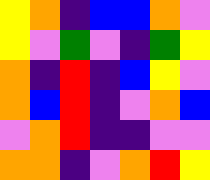[["yellow", "orange", "indigo", "blue", "blue", "orange", "violet"], ["yellow", "violet", "green", "violet", "indigo", "green", "yellow"], ["orange", "indigo", "red", "indigo", "blue", "yellow", "violet"], ["orange", "blue", "red", "indigo", "violet", "orange", "blue"], ["violet", "orange", "red", "indigo", "indigo", "violet", "violet"], ["orange", "orange", "indigo", "violet", "orange", "red", "yellow"]]